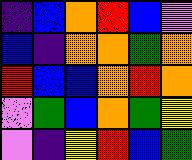[["indigo", "blue", "orange", "red", "blue", "violet"], ["blue", "indigo", "orange", "orange", "green", "orange"], ["red", "blue", "blue", "orange", "red", "orange"], ["violet", "green", "blue", "orange", "green", "yellow"], ["violet", "indigo", "yellow", "red", "blue", "green"]]